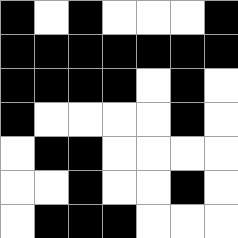[["black", "white", "black", "white", "white", "white", "black"], ["black", "black", "black", "black", "black", "black", "black"], ["black", "black", "black", "black", "white", "black", "white"], ["black", "white", "white", "white", "white", "black", "white"], ["white", "black", "black", "white", "white", "white", "white"], ["white", "white", "black", "white", "white", "black", "white"], ["white", "black", "black", "black", "white", "white", "white"]]